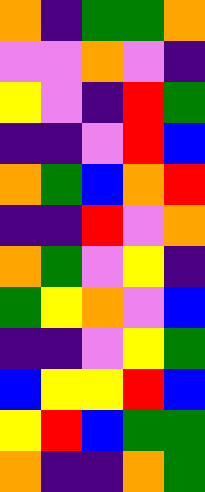[["orange", "indigo", "green", "green", "orange"], ["violet", "violet", "orange", "violet", "indigo"], ["yellow", "violet", "indigo", "red", "green"], ["indigo", "indigo", "violet", "red", "blue"], ["orange", "green", "blue", "orange", "red"], ["indigo", "indigo", "red", "violet", "orange"], ["orange", "green", "violet", "yellow", "indigo"], ["green", "yellow", "orange", "violet", "blue"], ["indigo", "indigo", "violet", "yellow", "green"], ["blue", "yellow", "yellow", "red", "blue"], ["yellow", "red", "blue", "green", "green"], ["orange", "indigo", "indigo", "orange", "green"]]